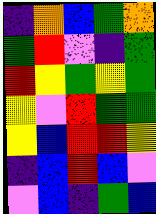[["indigo", "orange", "blue", "green", "orange"], ["green", "red", "violet", "indigo", "green"], ["red", "yellow", "green", "yellow", "green"], ["yellow", "violet", "red", "green", "green"], ["yellow", "blue", "red", "red", "yellow"], ["indigo", "blue", "red", "blue", "violet"], ["violet", "blue", "indigo", "green", "blue"]]